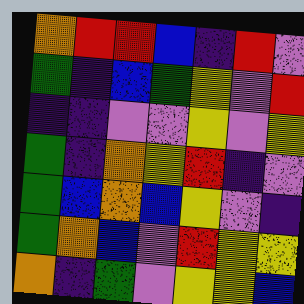[["orange", "red", "red", "blue", "indigo", "red", "violet"], ["green", "indigo", "blue", "green", "yellow", "violet", "red"], ["indigo", "indigo", "violet", "violet", "yellow", "violet", "yellow"], ["green", "indigo", "orange", "yellow", "red", "indigo", "violet"], ["green", "blue", "orange", "blue", "yellow", "violet", "indigo"], ["green", "orange", "blue", "violet", "red", "yellow", "yellow"], ["orange", "indigo", "green", "violet", "yellow", "yellow", "blue"]]